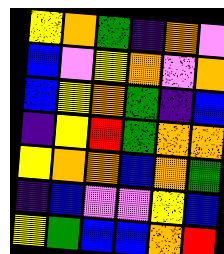[["yellow", "orange", "green", "indigo", "orange", "violet"], ["blue", "violet", "yellow", "orange", "violet", "orange"], ["blue", "yellow", "orange", "green", "indigo", "blue"], ["indigo", "yellow", "red", "green", "orange", "orange"], ["yellow", "orange", "orange", "blue", "orange", "green"], ["indigo", "blue", "violet", "violet", "yellow", "blue"], ["yellow", "green", "blue", "blue", "orange", "red"]]